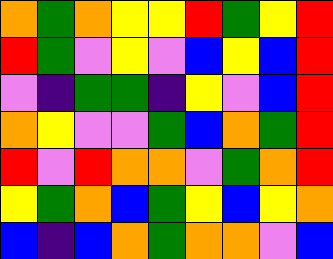[["orange", "green", "orange", "yellow", "yellow", "red", "green", "yellow", "red"], ["red", "green", "violet", "yellow", "violet", "blue", "yellow", "blue", "red"], ["violet", "indigo", "green", "green", "indigo", "yellow", "violet", "blue", "red"], ["orange", "yellow", "violet", "violet", "green", "blue", "orange", "green", "red"], ["red", "violet", "red", "orange", "orange", "violet", "green", "orange", "red"], ["yellow", "green", "orange", "blue", "green", "yellow", "blue", "yellow", "orange"], ["blue", "indigo", "blue", "orange", "green", "orange", "orange", "violet", "blue"]]